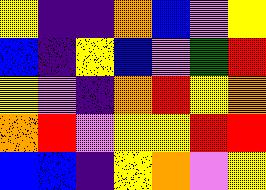[["yellow", "indigo", "indigo", "orange", "blue", "violet", "yellow"], ["blue", "indigo", "yellow", "blue", "violet", "green", "red"], ["yellow", "violet", "indigo", "orange", "red", "yellow", "orange"], ["orange", "red", "violet", "yellow", "yellow", "red", "red"], ["blue", "blue", "indigo", "yellow", "orange", "violet", "yellow"]]